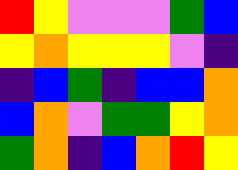[["red", "yellow", "violet", "violet", "violet", "green", "blue"], ["yellow", "orange", "yellow", "yellow", "yellow", "violet", "indigo"], ["indigo", "blue", "green", "indigo", "blue", "blue", "orange"], ["blue", "orange", "violet", "green", "green", "yellow", "orange"], ["green", "orange", "indigo", "blue", "orange", "red", "yellow"]]